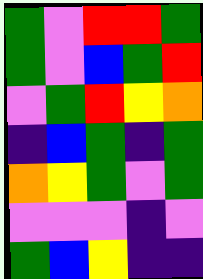[["green", "violet", "red", "red", "green"], ["green", "violet", "blue", "green", "red"], ["violet", "green", "red", "yellow", "orange"], ["indigo", "blue", "green", "indigo", "green"], ["orange", "yellow", "green", "violet", "green"], ["violet", "violet", "violet", "indigo", "violet"], ["green", "blue", "yellow", "indigo", "indigo"]]